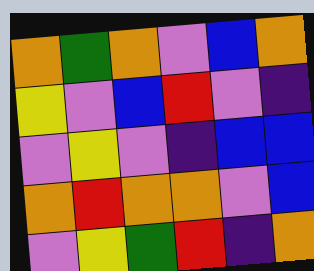[["orange", "green", "orange", "violet", "blue", "orange"], ["yellow", "violet", "blue", "red", "violet", "indigo"], ["violet", "yellow", "violet", "indigo", "blue", "blue"], ["orange", "red", "orange", "orange", "violet", "blue"], ["violet", "yellow", "green", "red", "indigo", "orange"]]